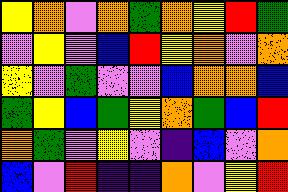[["yellow", "orange", "violet", "orange", "green", "orange", "yellow", "red", "green"], ["violet", "yellow", "violet", "blue", "red", "yellow", "orange", "violet", "orange"], ["yellow", "violet", "green", "violet", "violet", "blue", "orange", "orange", "blue"], ["green", "yellow", "blue", "green", "yellow", "orange", "green", "blue", "red"], ["orange", "green", "violet", "yellow", "violet", "indigo", "blue", "violet", "orange"], ["blue", "violet", "red", "indigo", "indigo", "orange", "violet", "yellow", "red"]]